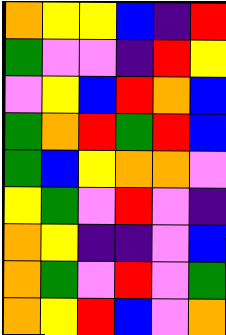[["orange", "yellow", "yellow", "blue", "indigo", "red"], ["green", "violet", "violet", "indigo", "red", "yellow"], ["violet", "yellow", "blue", "red", "orange", "blue"], ["green", "orange", "red", "green", "red", "blue"], ["green", "blue", "yellow", "orange", "orange", "violet"], ["yellow", "green", "violet", "red", "violet", "indigo"], ["orange", "yellow", "indigo", "indigo", "violet", "blue"], ["orange", "green", "violet", "red", "violet", "green"], ["orange", "yellow", "red", "blue", "violet", "orange"]]